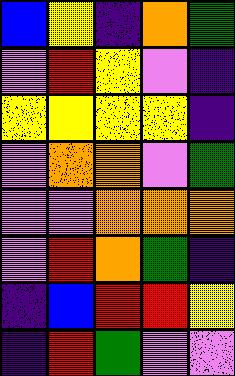[["blue", "yellow", "indigo", "orange", "green"], ["violet", "red", "yellow", "violet", "indigo"], ["yellow", "yellow", "yellow", "yellow", "indigo"], ["violet", "orange", "orange", "violet", "green"], ["violet", "violet", "orange", "orange", "orange"], ["violet", "red", "orange", "green", "indigo"], ["indigo", "blue", "red", "red", "yellow"], ["indigo", "red", "green", "violet", "violet"]]